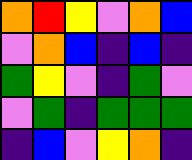[["orange", "red", "yellow", "violet", "orange", "blue"], ["violet", "orange", "blue", "indigo", "blue", "indigo"], ["green", "yellow", "violet", "indigo", "green", "violet"], ["violet", "green", "indigo", "green", "green", "green"], ["indigo", "blue", "violet", "yellow", "orange", "indigo"]]